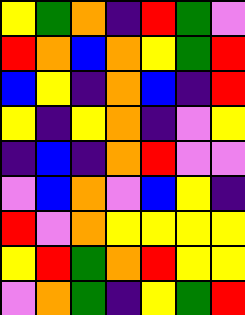[["yellow", "green", "orange", "indigo", "red", "green", "violet"], ["red", "orange", "blue", "orange", "yellow", "green", "red"], ["blue", "yellow", "indigo", "orange", "blue", "indigo", "red"], ["yellow", "indigo", "yellow", "orange", "indigo", "violet", "yellow"], ["indigo", "blue", "indigo", "orange", "red", "violet", "violet"], ["violet", "blue", "orange", "violet", "blue", "yellow", "indigo"], ["red", "violet", "orange", "yellow", "yellow", "yellow", "yellow"], ["yellow", "red", "green", "orange", "red", "yellow", "yellow"], ["violet", "orange", "green", "indigo", "yellow", "green", "red"]]